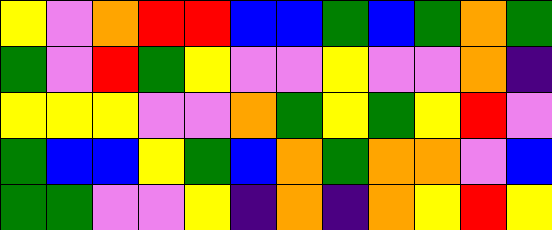[["yellow", "violet", "orange", "red", "red", "blue", "blue", "green", "blue", "green", "orange", "green"], ["green", "violet", "red", "green", "yellow", "violet", "violet", "yellow", "violet", "violet", "orange", "indigo"], ["yellow", "yellow", "yellow", "violet", "violet", "orange", "green", "yellow", "green", "yellow", "red", "violet"], ["green", "blue", "blue", "yellow", "green", "blue", "orange", "green", "orange", "orange", "violet", "blue"], ["green", "green", "violet", "violet", "yellow", "indigo", "orange", "indigo", "orange", "yellow", "red", "yellow"]]